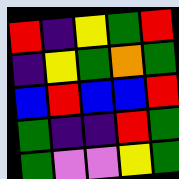[["red", "indigo", "yellow", "green", "red"], ["indigo", "yellow", "green", "orange", "green"], ["blue", "red", "blue", "blue", "red"], ["green", "indigo", "indigo", "red", "green"], ["green", "violet", "violet", "yellow", "green"]]